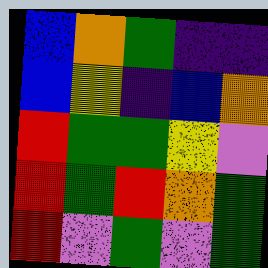[["blue", "orange", "green", "indigo", "indigo"], ["blue", "yellow", "indigo", "blue", "orange"], ["red", "green", "green", "yellow", "violet"], ["red", "green", "red", "orange", "green"], ["red", "violet", "green", "violet", "green"]]